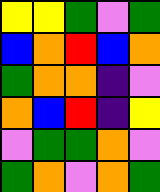[["yellow", "yellow", "green", "violet", "green"], ["blue", "orange", "red", "blue", "orange"], ["green", "orange", "orange", "indigo", "violet"], ["orange", "blue", "red", "indigo", "yellow"], ["violet", "green", "green", "orange", "violet"], ["green", "orange", "violet", "orange", "green"]]